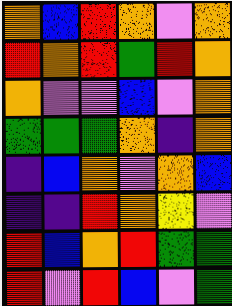[["orange", "blue", "red", "orange", "violet", "orange"], ["red", "orange", "red", "green", "red", "orange"], ["orange", "violet", "violet", "blue", "violet", "orange"], ["green", "green", "green", "orange", "indigo", "orange"], ["indigo", "blue", "orange", "violet", "orange", "blue"], ["indigo", "indigo", "red", "orange", "yellow", "violet"], ["red", "blue", "orange", "red", "green", "green"], ["red", "violet", "red", "blue", "violet", "green"]]